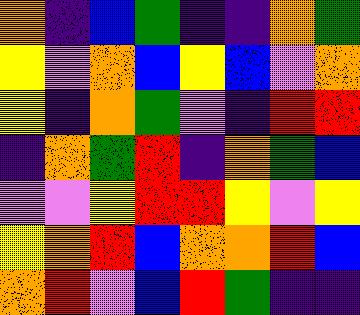[["orange", "indigo", "blue", "green", "indigo", "indigo", "orange", "green"], ["yellow", "violet", "orange", "blue", "yellow", "blue", "violet", "orange"], ["yellow", "indigo", "orange", "green", "violet", "indigo", "red", "red"], ["indigo", "orange", "green", "red", "indigo", "orange", "green", "blue"], ["violet", "violet", "yellow", "red", "red", "yellow", "violet", "yellow"], ["yellow", "orange", "red", "blue", "orange", "orange", "red", "blue"], ["orange", "red", "violet", "blue", "red", "green", "indigo", "indigo"]]